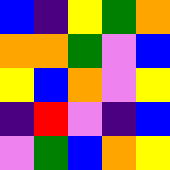[["blue", "indigo", "yellow", "green", "orange"], ["orange", "orange", "green", "violet", "blue"], ["yellow", "blue", "orange", "violet", "yellow"], ["indigo", "red", "violet", "indigo", "blue"], ["violet", "green", "blue", "orange", "yellow"]]